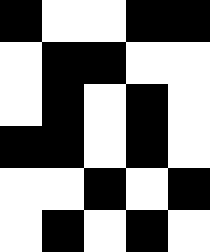[["black", "white", "white", "black", "black"], ["white", "black", "black", "white", "white"], ["white", "black", "white", "black", "white"], ["black", "black", "white", "black", "white"], ["white", "white", "black", "white", "black"], ["white", "black", "white", "black", "white"]]